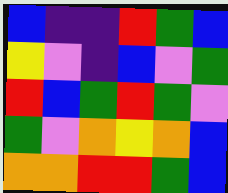[["blue", "indigo", "indigo", "red", "green", "blue"], ["yellow", "violet", "indigo", "blue", "violet", "green"], ["red", "blue", "green", "red", "green", "violet"], ["green", "violet", "orange", "yellow", "orange", "blue"], ["orange", "orange", "red", "red", "green", "blue"]]